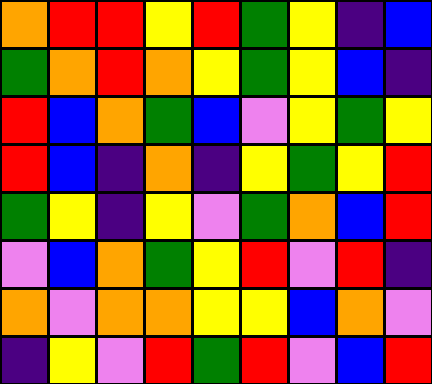[["orange", "red", "red", "yellow", "red", "green", "yellow", "indigo", "blue"], ["green", "orange", "red", "orange", "yellow", "green", "yellow", "blue", "indigo"], ["red", "blue", "orange", "green", "blue", "violet", "yellow", "green", "yellow"], ["red", "blue", "indigo", "orange", "indigo", "yellow", "green", "yellow", "red"], ["green", "yellow", "indigo", "yellow", "violet", "green", "orange", "blue", "red"], ["violet", "blue", "orange", "green", "yellow", "red", "violet", "red", "indigo"], ["orange", "violet", "orange", "orange", "yellow", "yellow", "blue", "orange", "violet"], ["indigo", "yellow", "violet", "red", "green", "red", "violet", "blue", "red"]]